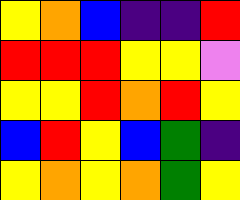[["yellow", "orange", "blue", "indigo", "indigo", "red"], ["red", "red", "red", "yellow", "yellow", "violet"], ["yellow", "yellow", "red", "orange", "red", "yellow"], ["blue", "red", "yellow", "blue", "green", "indigo"], ["yellow", "orange", "yellow", "orange", "green", "yellow"]]